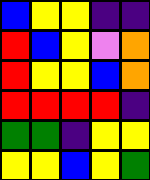[["blue", "yellow", "yellow", "indigo", "indigo"], ["red", "blue", "yellow", "violet", "orange"], ["red", "yellow", "yellow", "blue", "orange"], ["red", "red", "red", "red", "indigo"], ["green", "green", "indigo", "yellow", "yellow"], ["yellow", "yellow", "blue", "yellow", "green"]]